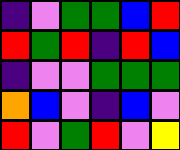[["indigo", "violet", "green", "green", "blue", "red"], ["red", "green", "red", "indigo", "red", "blue"], ["indigo", "violet", "violet", "green", "green", "green"], ["orange", "blue", "violet", "indigo", "blue", "violet"], ["red", "violet", "green", "red", "violet", "yellow"]]